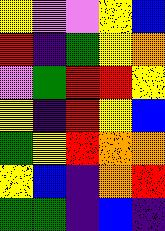[["yellow", "violet", "violet", "yellow", "blue"], ["red", "indigo", "green", "yellow", "orange"], ["violet", "green", "red", "red", "yellow"], ["yellow", "indigo", "red", "yellow", "blue"], ["green", "yellow", "red", "orange", "orange"], ["yellow", "blue", "indigo", "orange", "red"], ["green", "green", "indigo", "blue", "indigo"]]